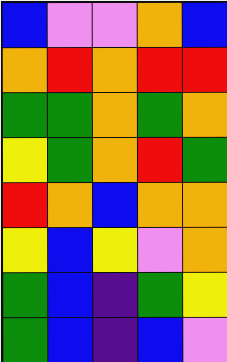[["blue", "violet", "violet", "orange", "blue"], ["orange", "red", "orange", "red", "red"], ["green", "green", "orange", "green", "orange"], ["yellow", "green", "orange", "red", "green"], ["red", "orange", "blue", "orange", "orange"], ["yellow", "blue", "yellow", "violet", "orange"], ["green", "blue", "indigo", "green", "yellow"], ["green", "blue", "indigo", "blue", "violet"]]